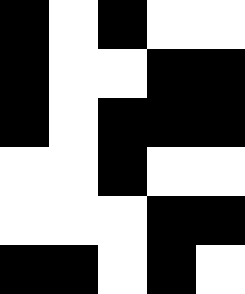[["black", "white", "black", "white", "white"], ["black", "white", "white", "black", "black"], ["black", "white", "black", "black", "black"], ["white", "white", "black", "white", "white"], ["white", "white", "white", "black", "black"], ["black", "black", "white", "black", "white"]]